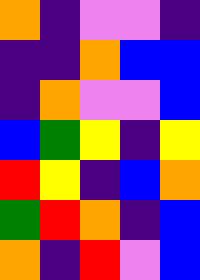[["orange", "indigo", "violet", "violet", "indigo"], ["indigo", "indigo", "orange", "blue", "blue"], ["indigo", "orange", "violet", "violet", "blue"], ["blue", "green", "yellow", "indigo", "yellow"], ["red", "yellow", "indigo", "blue", "orange"], ["green", "red", "orange", "indigo", "blue"], ["orange", "indigo", "red", "violet", "blue"]]